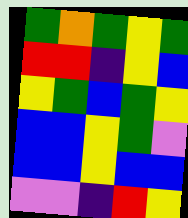[["green", "orange", "green", "yellow", "green"], ["red", "red", "indigo", "yellow", "blue"], ["yellow", "green", "blue", "green", "yellow"], ["blue", "blue", "yellow", "green", "violet"], ["blue", "blue", "yellow", "blue", "blue"], ["violet", "violet", "indigo", "red", "yellow"]]